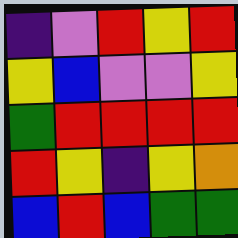[["indigo", "violet", "red", "yellow", "red"], ["yellow", "blue", "violet", "violet", "yellow"], ["green", "red", "red", "red", "red"], ["red", "yellow", "indigo", "yellow", "orange"], ["blue", "red", "blue", "green", "green"]]